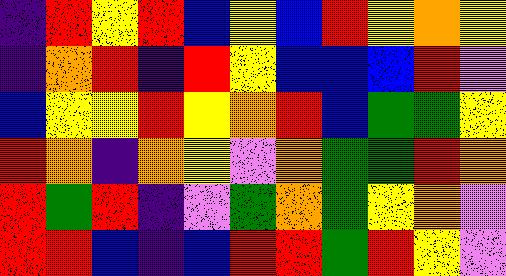[["indigo", "red", "yellow", "red", "blue", "yellow", "blue", "red", "yellow", "orange", "yellow"], ["indigo", "orange", "red", "indigo", "red", "yellow", "blue", "blue", "blue", "red", "violet"], ["blue", "yellow", "yellow", "red", "yellow", "orange", "red", "blue", "green", "green", "yellow"], ["red", "orange", "indigo", "orange", "yellow", "violet", "orange", "green", "green", "red", "orange"], ["red", "green", "red", "indigo", "violet", "green", "orange", "green", "yellow", "orange", "violet"], ["red", "red", "blue", "indigo", "blue", "red", "red", "green", "red", "yellow", "violet"]]